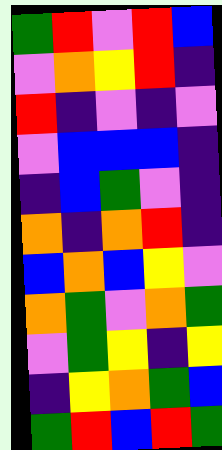[["green", "red", "violet", "red", "blue"], ["violet", "orange", "yellow", "red", "indigo"], ["red", "indigo", "violet", "indigo", "violet"], ["violet", "blue", "blue", "blue", "indigo"], ["indigo", "blue", "green", "violet", "indigo"], ["orange", "indigo", "orange", "red", "indigo"], ["blue", "orange", "blue", "yellow", "violet"], ["orange", "green", "violet", "orange", "green"], ["violet", "green", "yellow", "indigo", "yellow"], ["indigo", "yellow", "orange", "green", "blue"], ["green", "red", "blue", "red", "green"]]